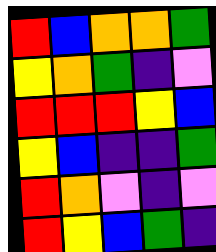[["red", "blue", "orange", "orange", "green"], ["yellow", "orange", "green", "indigo", "violet"], ["red", "red", "red", "yellow", "blue"], ["yellow", "blue", "indigo", "indigo", "green"], ["red", "orange", "violet", "indigo", "violet"], ["red", "yellow", "blue", "green", "indigo"]]